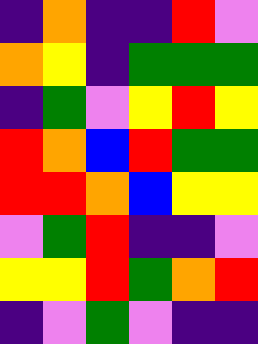[["indigo", "orange", "indigo", "indigo", "red", "violet"], ["orange", "yellow", "indigo", "green", "green", "green"], ["indigo", "green", "violet", "yellow", "red", "yellow"], ["red", "orange", "blue", "red", "green", "green"], ["red", "red", "orange", "blue", "yellow", "yellow"], ["violet", "green", "red", "indigo", "indigo", "violet"], ["yellow", "yellow", "red", "green", "orange", "red"], ["indigo", "violet", "green", "violet", "indigo", "indigo"]]